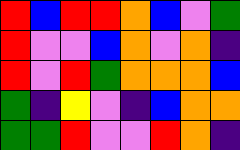[["red", "blue", "red", "red", "orange", "blue", "violet", "green"], ["red", "violet", "violet", "blue", "orange", "violet", "orange", "indigo"], ["red", "violet", "red", "green", "orange", "orange", "orange", "blue"], ["green", "indigo", "yellow", "violet", "indigo", "blue", "orange", "orange"], ["green", "green", "red", "violet", "violet", "red", "orange", "indigo"]]